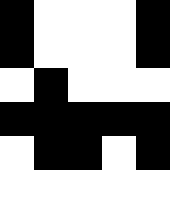[["black", "white", "white", "white", "black"], ["black", "white", "white", "white", "black"], ["white", "black", "white", "white", "white"], ["black", "black", "black", "black", "black"], ["white", "black", "black", "white", "black"], ["white", "white", "white", "white", "white"]]